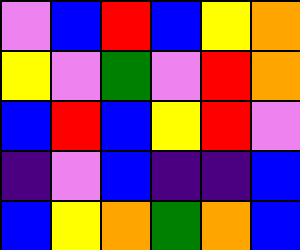[["violet", "blue", "red", "blue", "yellow", "orange"], ["yellow", "violet", "green", "violet", "red", "orange"], ["blue", "red", "blue", "yellow", "red", "violet"], ["indigo", "violet", "blue", "indigo", "indigo", "blue"], ["blue", "yellow", "orange", "green", "orange", "blue"]]